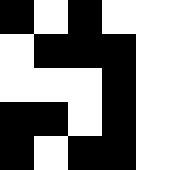[["black", "white", "black", "white", "white"], ["white", "black", "black", "black", "white"], ["white", "white", "white", "black", "white"], ["black", "black", "white", "black", "white"], ["black", "white", "black", "black", "white"]]